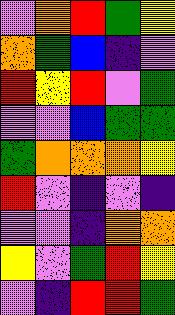[["violet", "orange", "red", "green", "yellow"], ["orange", "green", "blue", "indigo", "violet"], ["red", "yellow", "red", "violet", "green"], ["violet", "violet", "blue", "green", "green"], ["green", "orange", "orange", "orange", "yellow"], ["red", "violet", "indigo", "violet", "indigo"], ["violet", "violet", "indigo", "orange", "orange"], ["yellow", "violet", "green", "red", "yellow"], ["violet", "indigo", "red", "red", "green"]]